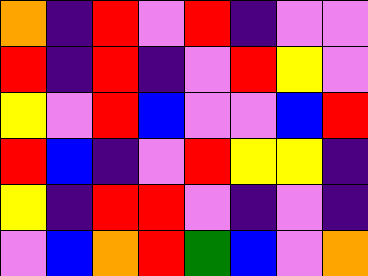[["orange", "indigo", "red", "violet", "red", "indigo", "violet", "violet"], ["red", "indigo", "red", "indigo", "violet", "red", "yellow", "violet"], ["yellow", "violet", "red", "blue", "violet", "violet", "blue", "red"], ["red", "blue", "indigo", "violet", "red", "yellow", "yellow", "indigo"], ["yellow", "indigo", "red", "red", "violet", "indigo", "violet", "indigo"], ["violet", "blue", "orange", "red", "green", "blue", "violet", "orange"]]